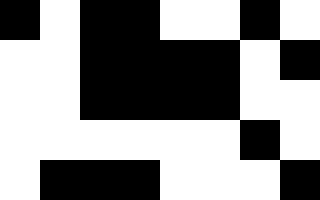[["black", "white", "black", "black", "white", "white", "black", "white"], ["white", "white", "black", "black", "black", "black", "white", "black"], ["white", "white", "black", "black", "black", "black", "white", "white"], ["white", "white", "white", "white", "white", "white", "black", "white"], ["white", "black", "black", "black", "white", "white", "white", "black"]]